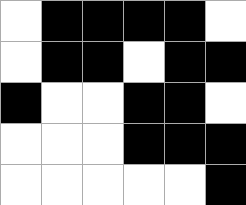[["white", "black", "black", "black", "black", "white"], ["white", "black", "black", "white", "black", "black"], ["black", "white", "white", "black", "black", "white"], ["white", "white", "white", "black", "black", "black"], ["white", "white", "white", "white", "white", "black"]]